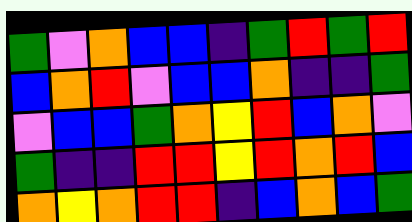[["green", "violet", "orange", "blue", "blue", "indigo", "green", "red", "green", "red"], ["blue", "orange", "red", "violet", "blue", "blue", "orange", "indigo", "indigo", "green"], ["violet", "blue", "blue", "green", "orange", "yellow", "red", "blue", "orange", "violet"], ["green", "indigo", "indigo", "red", "red", "yellow", "red", "orange", "red", "blue"], ["orange", "yellow", "orange", "red", "red", "indigo", "blue", "orange", "blue", "green"]]